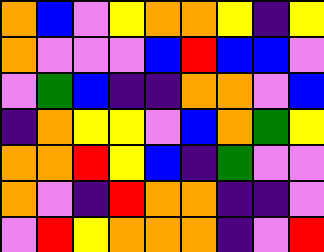[["orange", "blue", "violet", "yellow", "orange", "orange", "yellow", "indigo", "yellow"], ["orange", "violet", "violet", "violet", "blue", "red", "blue", "blue", "violet"], ["violet", "green", "blue", "indigo", "indigo", "orange", "orange", "violet", "blue"], ["indigo", "orange", "yellow", "yellow", "violet", "blue", "orange", "green", "yellow"], ["orange", "orange", "red", "yellow", "blue", "indigo", "green", "violet", "violet"], ["orange", "violet", "indigo", "red", "orange", "orange", "indigo", "indigo", "violet"], ["violet", "red", "yellow", "orange", "orange", "orange", "indigo", "violet", "red"]]